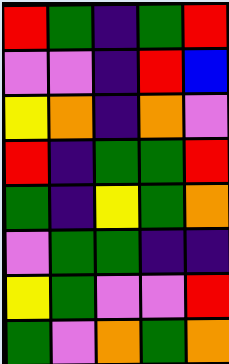[["red", "green", "indigo", "green", "red"], ["violet", "violet", "indigo", "red", "blue"], ["yellow", "orange", "indigo", "orange", "violet"], ["red", "indigo", "green", "green", "red"], ["green", "indigo", "yellow", "green", "orange"], ["violet", "green", "green", "indigo", "indigo"], ["yellow", "green", "violet", "violet", "red"], ["green", "violet", "orange", "green", "orange"]]